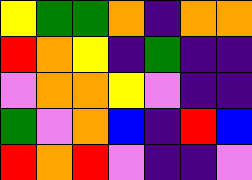[["yellow", "green", "green", "orange", "indigo", "orange", "orange"], ["red", "orange", "yellow", "indigo", "green", "indigo", "indigo"], ["violet", "orange", "orange", "yellow", "violet", "indigo", "indigo"], ["green", "violet", "orange", "blue", "indigo", "red", "blue"], ["red", "orange", "red", "violet", "indigo", "indigo", "violet"]]